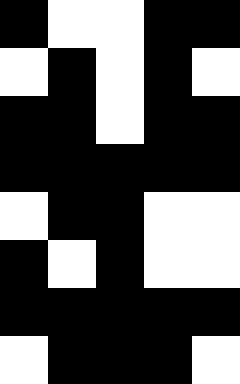[["black", "white", "white", "black", "black"], ["white", "black", "white", "black", "white"], ["black", "black", "white", "black", "black"], ["black", "black", "black", "black", "black"], ["white", "black", "black", "white", "white"], ["black", "white", "black", "white", "white"], ["black", "black", "black", "black", "black"], ["white", "black", "black", "black", "white"]]